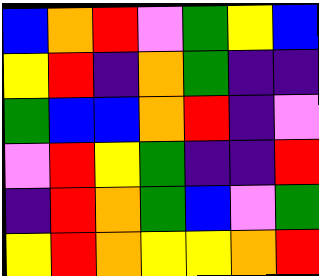[["blue", "orange", "red", "violet", "green", "yellow", "blue"], ["yellow", "red", "indigo", "orange", "green", "indigo", "indigo"], ["green", "blue", "blue", "orange", "red", "indigo", "violet"], ["violet", "red", "yellow", "green", "indigo", "indigo", "red"], ["indigo", "red", "orange", "green", "blue", "violet", "green"], ["yellow", "red", "orange", "yellow", "yellow", "orange", "red"]]